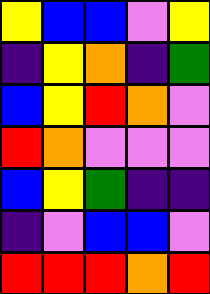[["yellow", "blue", "blue", "violet", "yellow"], ["indigo", "yellow", "orange", "indigo", "green"], ["blue", "yellow", "red", "orange", "violet"], ["red", "orange", "violet", "violet", "violet"], ["blue", "yellow", "green", "indigo", "indigo"], ["indigo", "violet", "blue", "blue", "violet"], ["red", "red", "red", "orange", "red"]]